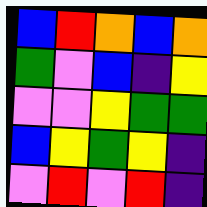[["blue", "red", "orange", "blue", "orange"], ["green", "violet", "blue", "indigo", "yellow"], ["violet", "violet", "yellow", "green", "green"], ["blue", "yellow", "green", "yellow", "indigo"], ["violet", "red", "violet", "red", "indigo"]]